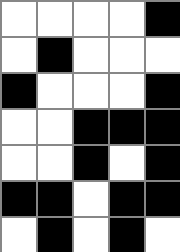[["white", "white", "white", "white", "black"], ["white", "black", "white", "white", "white"], ["black", "white", "white", "white", "black"], ["white", "white", "black", "black", "black"], ["white", "white", "black", "white", "black"], ["black", "black", "white", "black", "black"], ["white", "black", "white", "black", "white"]]